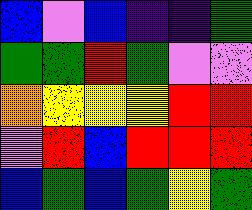[["blue", "violet", "blue", "indigo", "indigo", "green"], ["green", "green", "red", "green", "violet", "violet"], ["orange", "yellow", "yellow", "yellow", "red", "red"], ["violet", "red", "blue", "red", "red", "red"], ["blue", "green", "blue", "green", "yellow", "green"]]